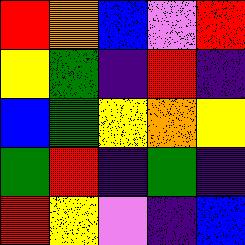[["red", "orange", "blue", "violet", "red"], ["yellow", "green", "indigo", "red", "indigo"], ["blue", "green", "yellow", "orange", "yellow"], ["green", "red", "indigo", "green", "indigo"], ["red", "yellow", "violet", "indigo", "blue"]]